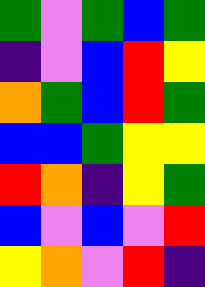[["green", "violet", "green", "blue", "green"], ["indigo", "violet", "blue", "red", "yellow"], ["orange", "green", "blue", "red", "green"], ["blue", "blue", "green", "yellow", "yellow"], ["red", "orange", "indigo", "yellow", "green"], ["blue", "violet", "blue", "violet", "red"], ["yellow", "orange", "violet", "red", "indigo"]]